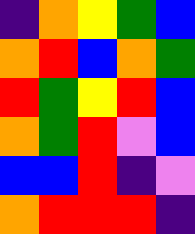[["indigo", "orange", "yellow", "green", "blue"], ["orange", "red", "blue", "orange", "green"], ["red", "green", "yellow", "red", "blue"], ["orange", "green", "red", "violet", "blue"], ["blue", "blue", "red", "indigo", "violet"], ["orange", "red", "red", "red", "indigo"]]